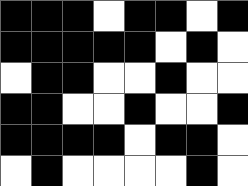[["black", "black", "black", "white", "black", "black", "white", "black"], ["black", "black", "black", "black", "black", "white", "black", "white"], ["white", "black", "black", "white", "white", "black", "white", "white"], ["black", "black", "white", "white", "black", "white", "white", "black"], ["black", "black", "black", "black", "white", "black", "black", "white"], ["white", "black", "white", "white", "white", "white", "black", "white"]]